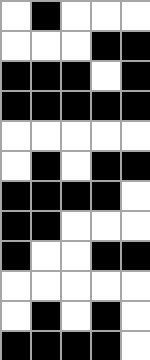[["white", "black", "white", "white", "white"], ["white", "white", "white", "black", "black"], ["black", "black", "black", "white", "black"], ["black", "black", "black", "black", "black"], ["white", "white", "white", "white", "white"], ["white", "black", "white", "black", "black"], ["black", "black", "black", "black", "white"], ["black", "black", "white", "white", "white"], ["black", "white", "white", "black", "black"], ["white", "white", "white", "white", "white"], ["white", "black", "white", "black", "white"], ["black", "black", "black", "black", "white"]]